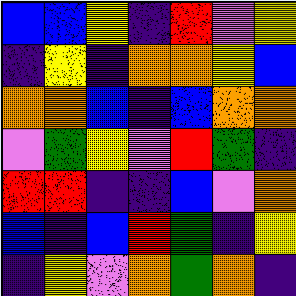[["blue", "blue", "yellow", "indigo", "red", "violet", "yellow"], ["indigo", "yellow", "indigo", "orange", "orange", "yellow", "blue"], ["orange", "orange", "blue", "indigo", "blue", "orange", "orange"], ["violet", "green", "yellow", "violet", "red", "green", "indigo"], ["red", "red", "indigo", "indigo", "blue", "violet", "orange"], ["blue", "indigo", "blue", "red", "green", "indigo", "yellow"], ["indigo", "yellow", "violet", "orange", "green", "orange", "indigo"]]